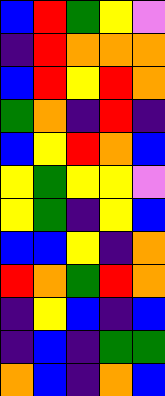[["blue", "red", "green", "yellow", "violet"], ["indigo", "red", "orange", "orange", "orange"], ["blue", "red", "yellow", "red", "orange"], ["green", "orange", "indigo", "red", "indigo"], ["blue", "yellow", "red", "orange", "blue"], ["yellow", "green", "yellow", "yellow", "violet"], ["yellow", "green", "indigo", "yellow", "blue"], ["blue", "blue", "yellow", "indigo", "orange"], ["red", "orange", "green", "red", "orange"], ["indigo", "yellow", "blue", "indigo", "blue"], ["indigo", "blue", "indigo", "green", "green"], ["orange", "blue", "indigo", "orange", "blue"]]